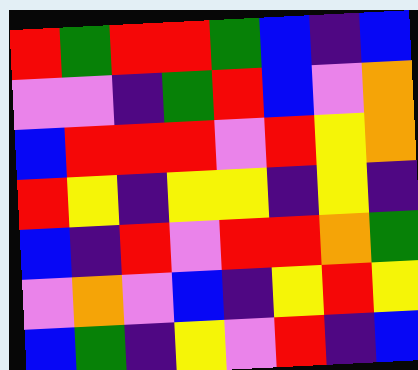[["red", "green", "red", "red", "green", "blue", "indigo", "blue"], ["violet", "violet", "indigo", "green", "red", "blue", "violet", "orange"], ["blue", "red", "red", "red", "violet", "red", "yellow", "orange"], ["red", "yellow", "indigo", "yellow", "yellow", "indigo", "yellow", "indigo"], ["blue", "indigo", "red", "violet", "red", "red", "orange", "green"], ["violet", "orange", "violet", "blue", "indigo", "yellow", "red", "yellow"], ["blue", "green", "indigo", "yellow", "violet", "red", "indigo", "blue"]]